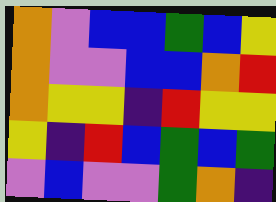[["orange", "violet", "blue", "blue", "green", "blue", "yellow"], ["orange", "violet", "violet", "blue", "blue", "orange", "red"], ["orange", "yellow", "yellow", "indigo", "red", "yellow", "yellow"], ["yellow", "indigo", "red", "blue", "green", "blue", "green"], ["violet", "blue", "violet", "violet", "green", "orange", "indigo"]]